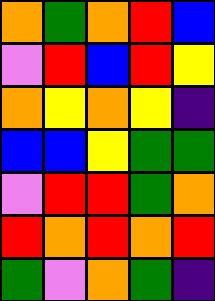[["orange", "green", "orange", "red", "blue"], ["violet", "red", "blue", "red", "yellow"], ["orange", "yellow", "orange", "yellow", "indigo"], ["blue", "blue", "yellow", "green", "green"], ["violet", "red", "red", "green", "orange"], ["red", "orange", "red", "orange", "red"], ["green", "violet", "orange", "green", "indigo"]]